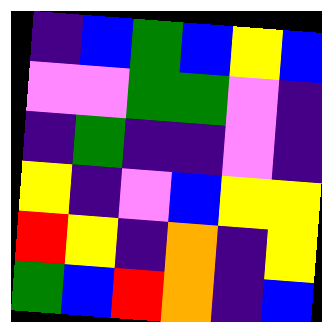[["indigo", "blue", "green", "blue", "yellow", "blue"], ["violet", "violet", "green", "green", "violet", "indigo"], ["indigo", "green", "indigo", "indigo", "violet", "indigo"], ["yellow", "indigo", "violet", "blue", "yellow", "yellow"], ["red", "yellow", "indigo", "orange", "indigo", "yellow"], ["green", "blue", "red", "orange", "indigo", "blue"]]